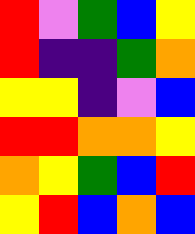[["red", "violet", "green", "blue", "yellow"], ["red", "indigo", "indigo", "green", "orange"], ["yellow", "yellow", "indigo", "violet", "blue"], ["red", "red", "orange", "orange", "yellow"], ["orange", "yellow", "green", "blue", "red"], ["yellow", "red", "blue", "orange", "blue"]]